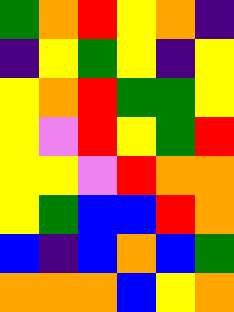[["green", "orange", "red", "yellow", "orange", "indigo"], ["indigo", "yellow", "green", "yellow", "indigo", "yellow"], ["yellow", "orange", "red", "green", "green", "yellow"], ["yellow", "violet", "red", "yellow", "green", "red"], ["yellow", "yellow", "violet", "red", "orange", "orange"], ["yellow", "green", "blue", "blue", "red", "orange"], ["blue", "indigo", "blue", "orange", "blue", "green"], ["orange", "orange", "orange", "blue", "yellow", "orange"]]